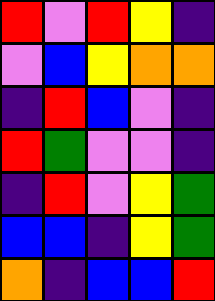[["red", "violet", "red", "yellow", "indigo"], ["violet", "blue", "yellow", "orange", "orange"], ["indigo", "red", "blue", "violet", "indigo"], ["red", "green", "violet", "violet", "indigo"], ["indigo", "red", "violet", "yellow", "green"], ["blue", "blue", "indigo", "yellow", "green"], ["orange", "indigo", "blue", "blue", "red"]]